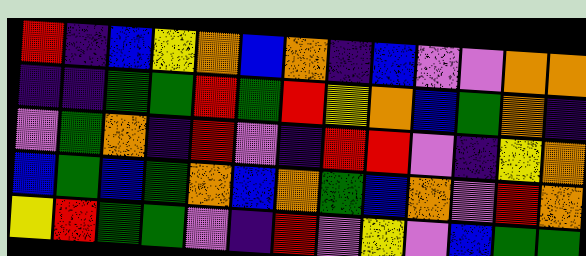[["red", "indigo", "blue", "yellow", "orange", "blue", "orange", "indigo", "blue", "violet", "violet", "orange", "orange"], ["indigo", "indigo", "green", "green", "red", "green", "red", "yellow", "orange", "blue", "green", "orange", "indigo"], ["violet", "green", "orange", "indigo", "red", "violet", "indigo", "red", "red", "violet", "indigo", "yellow", "orange"], ["blue", "green", "blue", "green", "orange", "blue", "orange", "green", "blue", "orange", "violet", "red", "orange"], ["yellow", "red", "green", "green", "violet", "indigo", "red", "violet", "yellow", "violet", "blue", "green", "green"]]